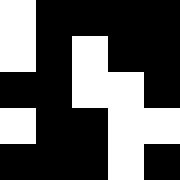[["white", "black", "black", "black", "black"], ["white", "black", "white", "black", "black"], ["black", "black", "white", "white", "black"], ["white", "black", "black", "white", "white"], ["black", "black", "black", "white", "black"]]